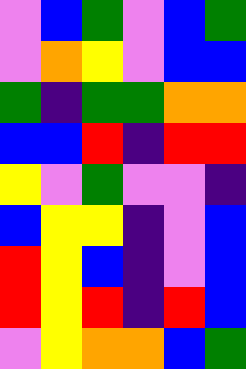[["violet", "blue", "green", "violet", "blue", "green"], ["violet", "orange", "yellow", "violet", "blue", "blue"], ["green", "indigo", "green", "green", "orange", "orange"], ["blue", "blue", "red", "indigo", "red", "red"], ["yellow", "violet", "green", "violet", "violet", "indigo"], ["blue", "yellow", "yellow", "indigo", "violet", "blue"], ["red", "yellow", "blue", "indigo", "violet", "blue"], ["red", "yellow", "red", "indigo", "red", "blue"], ["violet", "yellow", "orange", "orange", "blue", "green"]]